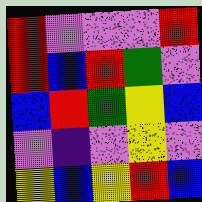[["red", "violet", "violet", "violet", "red"], ["red", "blue", "red", "green", "violet"], ["blue", "red", "green", "yellow", "blue"], ["violet", "indigo", "violet", "yellow", "violet"], ["yellow", "blue", "yellow", "red", "blue"]]